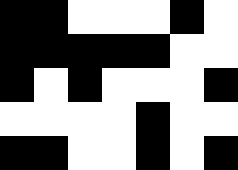[["black", "black", "white", "white", "white", "black", "white"], ["black", "black", "black", "black", "black", "white", "white"], ["black", "white", "black", "white", "white", "white", "black"], ["white", "white", "white", "white", "black", "white", "white"], ["black", "black", "white", "white", "black", "white", "black"]]